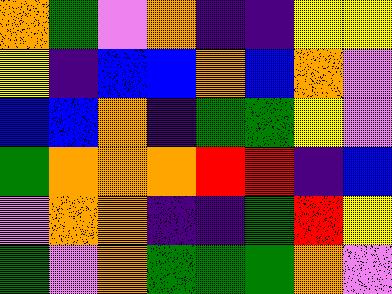[["orange", "green", "violet", "orange", "indigo", "indigo", "yellow", "yellow"], ["yellow", "indigo", "blue", "blue", "orange", "blue", "orange", "violet"], ["blue", "blue", "orange", "indigo", "green", "green", "yellow", "violet"], ["green", "orange", "orange", "orange", "red", "red", "indigo", "blue"], ["violet", "orange", "orange", "indigo", "indigo", "green", "red", "yellow"], ["green", "violet", "orange", "green", "green", "green", "orange", "violet"]]